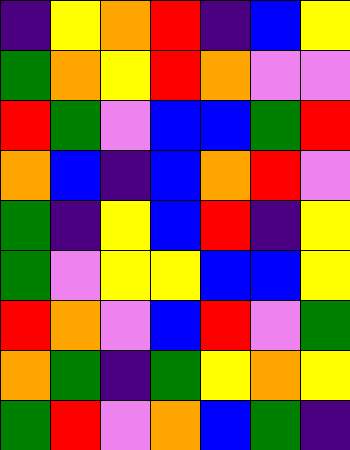[["indigo", "yellow", "orange", "red", "indigo", "blue", "yellow"], ["green", "orange", "yellow", "red", "orange", "violet", "violet"], ["red", "green", "violet", "blue", "blue", "green", "red"], ["orange", "blue", "indigo", "blue", "orange", "red", "violet"], ["green", "indigo", "yellow", "blue", "red", "indigo", "yellow"], ["green", "violet", "yellow", "yellow", "blue", "blue", "yellow"], ["red", "orange", "violet", "blue", "red", "violet", "green"], ["orange", "green", "indigo", "green", "yellow", "orange", "yellow"], ["green", "red", "violet", "orange", "blue", "green", "indigo"]]